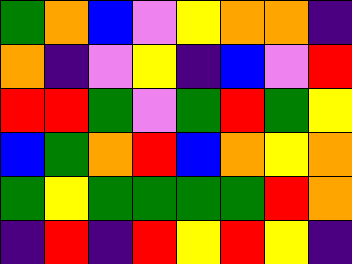[["green", "orange", "blue", "violet", "yellow", "orange", "orange", "indigo"], ["orange", "indigo", "violet", "yellow", "indigo", "blue", "violet", "red"], ["red", "red", "green", "violet", "green", "red", "green", "yellow"], ["blue", "green", "orange", "red", "blue", "orange", "yellow", "orange"], ["green", "yellow", "green", "green", "green", "green", "red", "orange"], ["indigo", "red", "indigo", "red", "yellow", "red", "yellow", "indigo"]]